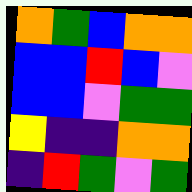[["orange", "green", "blue", "orange", "orange"], ["blue", "blue", "red", "blue", "violet"], ["blue", "blue", "violet", "green", "green"], ["yellow", "indigo", "indigo", "orange", "orange"], ["indigo", "red", "green", "violet", "green"]]